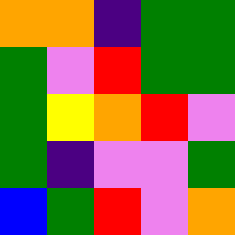[["orange", "orange", "indigo", "green", "green"], ["green", "violet", "red", "green", "green"], ["green", "yellow", "orange", "red", "violet"], ["green", "indigo", "violet", "violet", "green"], ["blue", "green", "red", "violet", "orange"]]